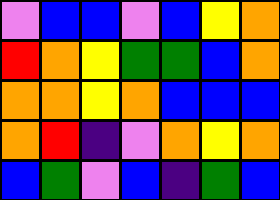[["violet", "blue", "blue", "violet", "blue", "yellow", "orange"], ["red", "orange", "yellow", "green", "green", "blue", "orange"], ["orange", "orange", "yellow", "orange", "blue", "blue", "blue"], ["orange", "red", "indigo", "violet", "orange", "yellow", "orange"], ["blue", "green", "violet", "blue", "indigo", "green", "blue"]]